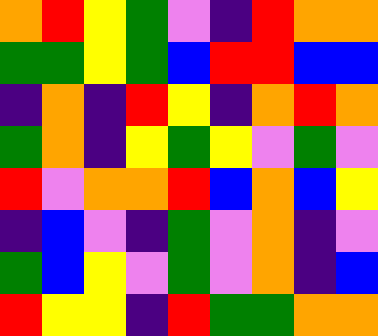[["orange", "red", "yellow", "green", "violet", "indigo", "red", "orange", "orange"], ["green", "green", "yellow", "green", "blue", "red", "red", "blue", "blue"], ["indigo", "orange", "indigo", "red", "yellow", "indigo", "orange", "red", "orange"], ["green", "orange", "indigo", "yellow", "green", "yellow", "violet", "green", "violet"], ["red", "violet", "orange", "orange", "red", "blue", "orange", "blue", "yellow"], ["indigo", "blue", "violet", "indigo", "green", "violet", "orange", "indigo", "violet"], ["green", "blue", "yellow", "violet", "green", "violet", "orange", "indigo", "blue"], ["red", "yellow", "yellow", "indigo", "red", "green", "green", "orange", "orange"]]